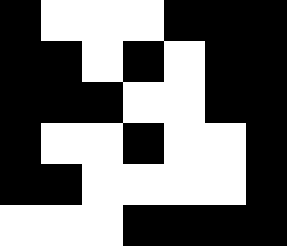[["black", "white", "white", "white", "black", "black", "black"], ["black", "black", "white", "black", "white", "black", "black"], ["black", "black", "black", "white", "white", "black", "black"], ["black", "white", "white", "black", "white", "white", "black"], ["black", "black", "white", "white", "white", "white", "black"], ["white", "white", "white", "black", "black", "black", "black"]]